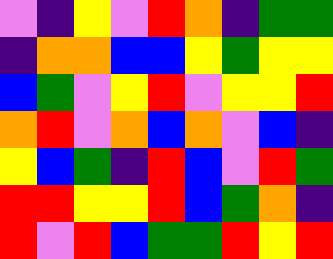[["violet", "indigo", "yellow", "violet", "red", "orange", "indigo", "green", "green"], ["indigo", "orange", "orange", "blue", "blue", "yellow", "green", "yellow", "yellow"], ["blue", "green", "violet", "yellow", "red", "violet", "yellow", "yellow", "red"], ["orange", "red", "violet", "orange", "blue", "orange", "violet", "blue", "indigo"], ["yellow", "blue", "green", "indigo", "red", "blue", "violet", "red", "green"], ["red", "red", "yellow", "yellow", "red", "blue", "green", "orange", "indigo"], ["red", "violet", "red", "blue", "green", "green", "red", "yellow", "red"]]